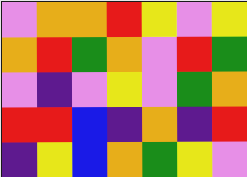[["violet", "orange", "orange", "red", "yellow", "violet", "yellow"], ["orange", "red", "green", "orange", "violet", "red", "green"], ["violet", "indigo", "violet", "yellow", "violet", "green", "orange"], ["red", "red", "blue", "indigo", "orange", "indigo", "red"], ["indigo", "yellow", "blue", "orange", "green", "yellow", "violet"]]